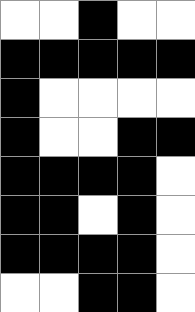[["white", "white", "black", "white", "white"], ["black", "black", "black", "black", "black"], ["black", "white", "white", "white", "white"], ["black", "white", "white", "black", "black"], ["black", "black", "black", "black", "white"], ["black", "black", "white", "black", "white"], ["black", "black", "black", "black", "white"], ["white", "white", "black", "black", "white"]]